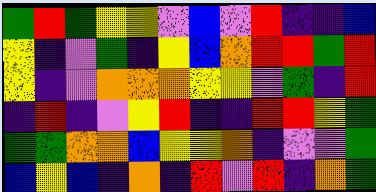[["green", "red", "green", "yellow", "yellow", "violet", "blue", "violet", "red", "indigo", "indigo", "blue"], ["yellow", "indigo", "violet", "green", "indigo", "yellow", "blue", "orange", "red", "red", "green", "red"], ["yellow", "indigo", "violet", "orange", "orange", "orange", "yellow", "yellow", "violet", "green", "indigo", "red"], ["indigo", "red", "indigo", "violet", "yellow", "red", "indigo", "indigo", "red", "red", "yellow", "green"], ["green", "green", "orange", "orange", "blue", "yellow", "yellow", "orange", "indigo", "violet", "violet", "green"], ["blue", "yellow", "blue", "indigo", "orange", "indigo", "red", "violet", "red", "indigo", "orange", "green"]]